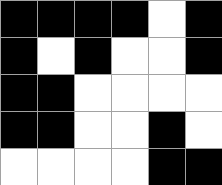[["black", "black", "black", "black", "white", "black"], ["black", "white", "black", "white", "white", "black"], ["black", "black", "white", "white", "white", "white"], ["black", "black", "white", "white", "black", "white"], ["white", "white", "white", "white", "black", "black"]]